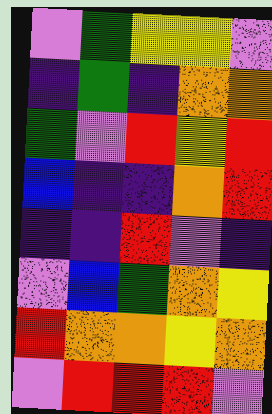[["violet", "green", "yellow", "yellow", "violet"], ["indigo", "green", "indigo", "orange", "orange"], ["green", "violet", "red", "yellow", "red"], ["blue", "indigo", "indigo", "orange", "red"], ["indigo", "indigo", "red", "violet", "indigo"], ["violet", "blue", "green", "orange", "yellow"], ["red", "orange", "orange", "yellow", "orange"], ["violet", "red", "red", "red", "violet"]]